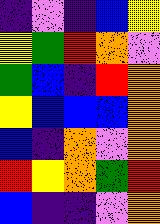[["indigo", "violet", "indigo", "blue", "yellow"], ["yellow", "green", "red", "orange", "violet"], ["green", "blue", "indigo", "red", "orange"], ["yellow", "blue", "blue", "blue", "orange"], ["blue", "indigo", "orange", "violet", "orange"], ["red", "yellow", "orange", "green", "red"], ["blue", "indigo", "indigo", "violet", "orange"]]